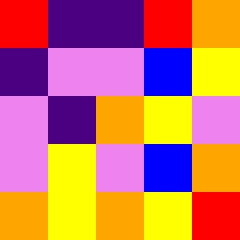[["red", "indigo", "indigo", "red", "orange"], ["indigo", "violet", "violet", "blue", "yellow"], ["violet", "indigo", "orange", "yellow", "violet"], ["violet", "yellow", "violet", "blue", "orange"], ["orange", "yellow", "orange", "yellow", "red"]]